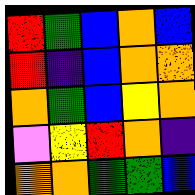[["red", "green", "blue", "orange", "blue"], ["red", "indigo", "blue", "orange", "orange"], ["orange", "green", "blue", "yellow", "orange"], ["violet", "yellow", "red", "orange", "indigo"], ["orange", "orange", "green", "green", "blue"]]